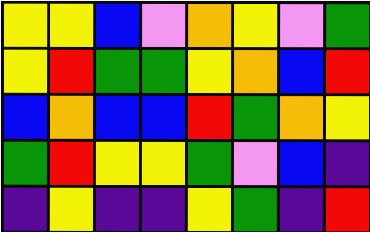[["yellow", "yellow", "blue", "violet", "orange", "yellow", "violet", "green"], ["yellow", "red", "green", "green", "yellow", "orange", "blue", "red"], ["blue", "orange", "blue", "blue", "red", "green", "orange", "yellow"], ["green", "red", "yellow", "yellow", "green", "violet", "blue", "indigo"], ["indigo", "yellow", "indigo", "indigo", "yellow", "green", "indigo", "red"]]